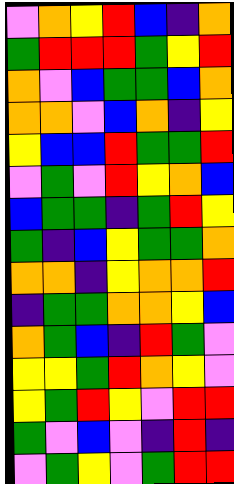[["violet", "orange", "yellow", "red", "blue", "indigo", "orange"], ["green", "red", "red", "red", "green", "yellow", "red"], ["orange", "violet", "blue", "green", "green", "blue", "orange"], ["orange", "orange", "violet", "blue", "orange", "indigo", "yellow"], ["yellow", "blue", "blue", "red", "green", "green", "red"], ["violet", "green", "violet", "red", "yellow", "orange", "blue"], ["blue", "green", "green", "indigo", "green", "red", "yellow"], ["green", "indigo", "blue", "yellow", "green", "green", "orange"], ["orange", "orange", "indigo", "yellow", "orange", "orange", "red"], ["indigo", "green", "green", "orange", "orange", "yellow", "blue"], ["orange", "green", "blue", "indigo", "red", "green", "violet"], ["yellow", "yellow", "green", "red", "orange", "yellow", "violet"], ["yellow", "green", "red", "yellow", "violet", "red", "red"], ["green", "violet", "blue", "violet", "indigo", "red", "indigo"], ["violet", "green", "yellow", "violet", "green", "red", "red"]]